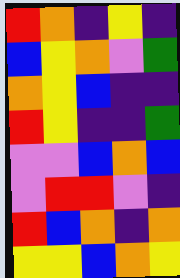[["red", "orange", "indigo", "yellow", "indigo"], ["blue", "yellow", "orange", "violet", "green"], ["orange", "yellow", "blue", "indigo", "indigo"], ["red", "yellow", "indigo", "indigo", "green"], ["violet", "violet", "blue", "orange", "blue"], ["violet", "red", "red", "violet", "indigo"], ["red", "blue", "orange", "indigo", "orange"], ["yellow", "yellow", "blue", "orange", "yellow"]]